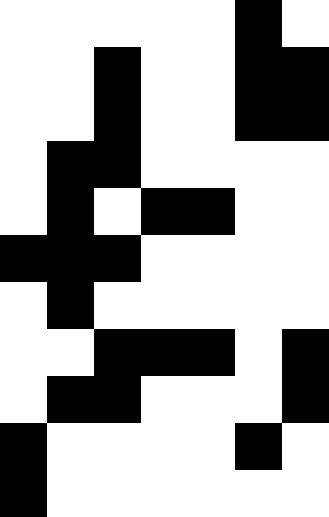[["white", "white", "white", "white", "white", "black", "white"], ["white", "white", "black", "white", "white", "black", "black"], ["white", "white", "black", "white", "white", "black", "black"], ["white", "black", "black", "white", "white", "white", "white"], ["white", "black", "white", "black", "black", "white", "white"], ["black", "black", "black", "white", "white", "white", "white"], ["white", "black", "white", "white", "white", "white", "white"], ["white", "white", "black", "black", "black", "white", "black"], ["white", "black", "black", "white", "white", "white", "black"], ["black", "white", "white", "white", "white", "black", "white"], ["black", "white", "white", "white", "white", "white", "white"]]